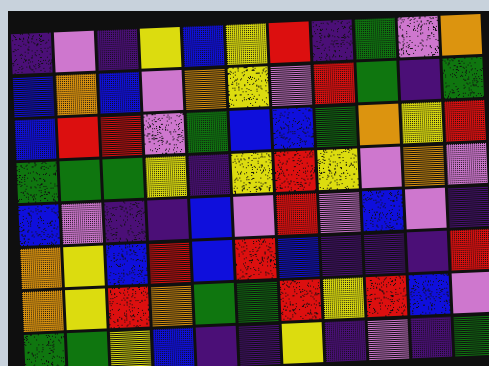[["indigo", "violet", "indigo", "yellow", "blue", "yellow", "red", "indigo", "green", "violet", "orange"], ["blue", "orange", "blue", "violet", "orange", "yellow", "violet", "red", "green", "indigo", "green"], ["blue", "red", "red", "violet", "green", "blue", "blue", "green", "orange", "yellow", "red"], ["green", "green", "green", "yellow", "indigo", "yellow", "red", "yellow", "violet", "orange", "violet"], ["blue", "violet", "indigo", "indigo", "blue", "violet", "red", "violet", "blue", "violet", "indigo"], ["orange", "yellow", "blue", "red", "blue", "red", "blue", "indigo", "indigo", "indigo", "red"], ["orange", "yellow", "red", "orange", "green", "green", "red", "yellow", "red", "blue", "violet"], ["green", "green", "yellow", "blue", "indigo", "indigo", "yellow", "indigo", "violet", "indigo", "green"]]